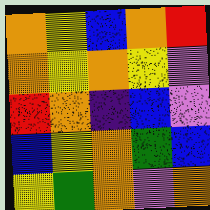[["orange", "yellow", "blue", "orange", "red"], ["orange", "yellow", "orange", "yellow", "violet"], ["red", "orange", "indigo", "blue", "violet"], ["blue", "yellow", "orange", "green", "blue"], ["yellow", "green", "orange", "violet", "orange"]]